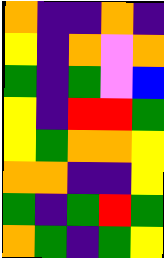[["orange", "indigo", "indigo", "orange", "indigo"], ["yellow", "indigo", "orange", "violet", "orange"], ["green", "indigo", "green", "violet", "blue"], ["yellow", "indigo", "red", "red", "green"], ["yellow", "green", "orange", "orange", "yellow"], ["orange", "orange", "indigo", "indigo", "yellow"], ["green", "indigo", "green", "red", "green"], ["orange", "green", "indigo", "green", "yellow"]]